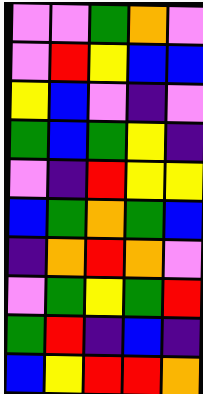[["violet", "violet", "green", "orange", "violet"], ["violet", "red", "yellow", "blue", "blue"], ["yellow", "blue", "violet", "indigo", "violet"], ["green", "blue", "green", "yellow", "indigo"], ["violet", "indigo", "red", "yellow", "yellow"], ["blue", "green", "orange", "green", "blue"], ["indigo", "orange", "red", "orange", "violet"], ["violet", "green", "yellow", "green", "red"], ["green", "red", "indigo", "blue", "indigo"], ["blue", "yellow", "red", "red", "orange"]]